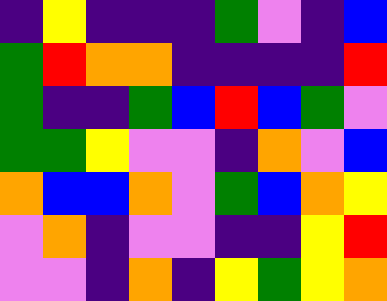[["indigo", "yellow", "indigo", "indigo", "indigo", "green", "violet", "indigo", "blue"], ["green", "red", "orange", "orange", "indigo", "indigo", "indigo", "indigo", "red"], ["green", "indigo", "indigo", "green", "blue", "red", "blue", "green", "violet"], ["green", "green", "yellow", "violet", "violet", "indigo", "orange", "violet", "blue"], ["orange", "blue", "blue", "orange", "violet", "green", "blue", "orange", "yellow"], ["violet", "orange", "indigo", "violet", "violet", "indigo", "indigo", "yellow", "red"], ["violet", "violet", "indigo", "orange", "indigo", "yellow", "green", "yellow", "orange"]]